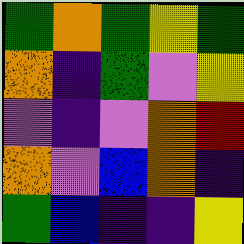[["green", "orange", "green", "yellow", "green"], ["orange", "indigo", "green", "violet", "yellow"], ["violet", "indigo", "violet", "orange", "red"], ["orange", "violet", "blue", "orange", "indigo"], ["green", "blue", "indigo", "indigo", "yellow"]]